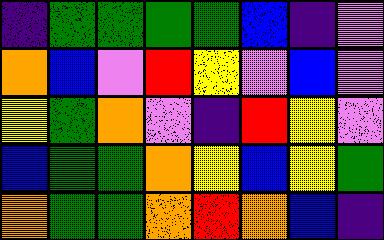[["indigo", "green", "green", "green", "green", "blue", "indigo", "violet"], ["orange", "blue", "violet", "red", "yellow", "violet", "blue", "violet"], ["yellow", "green", "orange", "violet", "indigo", "red", "yellow", "violet"], ["blue", "green", "green", "orange", "yellow", "blue", "yellow", "green"], ["orange", "green", "green", "orange", "red", "orange", "blue", "indigo"]]